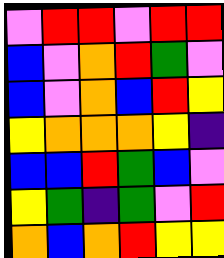[["violet", "red", "red", "violet", "red", "red"], ["blue", "violet", "orange", "red", "green", "violet"], ["blue", "violet", "orange", "blue", "red", "yellow"], ["yellow", "orange", "orange", "orange", "yellow", "indigo"], ["blue", "blue", "red", "green", "blue", "violet"], ["yellow", "green", "indigo", "green", "violet", "red"], ["orange", "blue", "orange", "red", "yellow", "yellow"]]